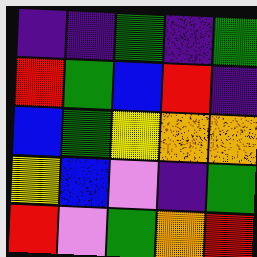[["indigo", "indigo", "green", "indigo", "green"], ["red", "green", "blue", "red", "indigo"], ["blue", "green", "yellow", "orange", "orange"], ["yellow", "blue", "violet", "indigo", "green"], ["red", "violet", "green", "orange", "red"]]